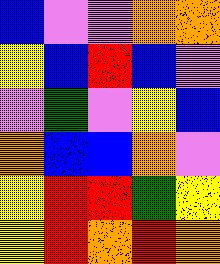[["blue", "violet", "violet", "orange", "orange"], ["yellow", "blue", "red", "blue", "violet"], ["violet", "green", "violet", "yellow", "blue"], ["orange", "blue", "blue", "orange", "violet"], ["yellow", "red", "red", "green", "yellow"], ["yellow", "red", "orange", "red", "orange"]]